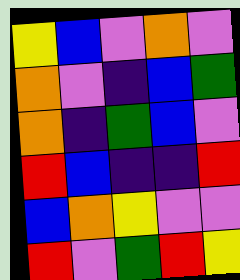[["yellow", "blue", "violet", "orange", "violet"], ["orange", "violet", "indigo", "blue", "green"], ["orange", "indigo", "green", "blue", "violet"], ["red", "blue", "indigo", "indigo", "red"], ["blue", "orange", "yellow", "violet", "violet"], ["red", "violet", "green", "red", "yellow"]]